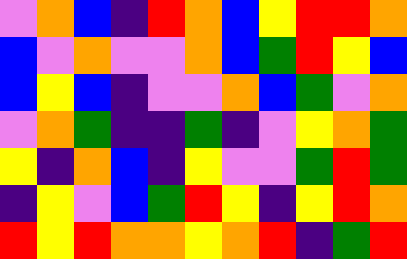[["violet", "orange", "blue", "indigo", "red", "orange", "blue", "yellow", "red", "red", "orange"], ["blue", "violet", "orange", "violet", "violet", "orange", "blue", "green", "red", "yellow", "blue"], ["blue", "yellow", "blue", "indigo", "violet", "violet", "orange", "blue", "green", "violet", "orange"], ["violet", "orange", "green", "indigo", "indigo", "green", "indigo", "violet", "yellow", "orange", "green"], ["yellow", "indigo", "orange", "blue", "indigo", "yellow", "violet", "violet", "green", "red", "green"], ["indigo", "yellow", "violet", "blue", "green", "red", "yellow", "indigo", "yellow", "red", "orange"], ["red", "yellow", "red", "orange", "orange", "yellow", "orange", "red", "indigo", "green", "red"]]